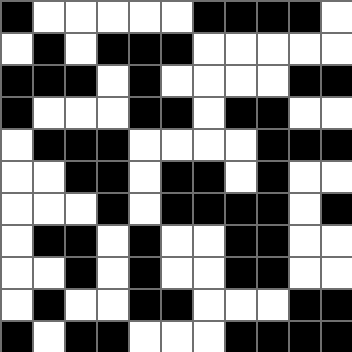[["black", "white", "white", "white", "white", "white", "black", "black", "black", "black", "white"], ["white", "black", "white", "black", "black", "black", "white", "white", "white", "white", "white"], ["black", "black", "black", "white", "black", "white", "white", "white", "white", "black", "black"], ["black", "white", "white", "white", "black", "black", "white", "black", "black", "white", "white"], ["white", "black", "black", "black", "white", "white", "white", "white", "black", "black", "black"], ["white", "white", "black", "black", "white", "black", "black", "white", "black", "white", "white"], ["white", "white", "white", "black", "white", "black", "black", "black", "black", "white", "black"], ["white", "black", "black", "white", "black", "white", "white", "black", "black", "white", "white"], ["white", "white", "black", "white", "black", "white", "white", "black", "black", "white", "white"], ["white", "black", "white", "white", "black", "black", "white", "white", "white", "black", "black"], ["black", "white", "black", "black", "white", "white", "white", "black", "black", "black", "black"]]